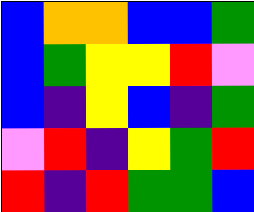[["blue", "orange", "orange", "blue", "blue", "green"], ["blue", "green", "yellow", "yellow", "red", "violet"], ["blue", "indigo", "yellow", "blue", "indigo", "green"], ["violet", "red", "indigo", "yellow", "green", "red"], ["red", "indigo", "red", "green", "green", "blue"]]